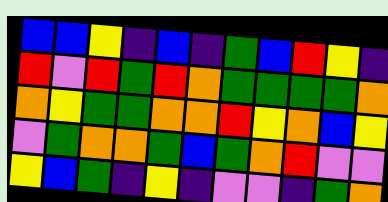[["blue", "blue", "yellow", "indigo", "blue", "indigo", "green", "blue", "red", "yellow", "indigo"], ["red", "violet", "red", "green", "red", "orange", "green", "green", "green", "green", "orange"], ["orange", "yellow", "green", "green", "orange", "orange", "red", "yellow", "orange", "blue", "yellow"], ["violet", "green", "orange", "orange", "green", "blue", "green", "orange", "red", "violet", "violet"], ["yellow", "blue", "green", "indigo", "yellow", "indigo", "violet", "violet", "indigo", "green", "orange"]]